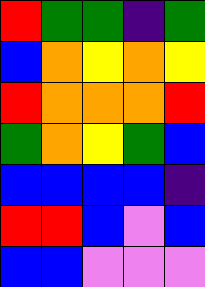[["red", "green", "green", "indigo", "green"], ["blue", "orange", "yellow", "orange", "yellow"], ["red", "orange", "orange", "orange", "red"], ["green", "orange", "yellow", "green", "blue"], ["blue", "blue", "blue", "blue", "indigo"], ["red", "red", "blue", "violet", "blue"], ["blue", "blue", "violet", "violet", "violet"]]